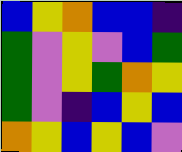[["blue", "yellow", "orange", "blue", "blue", "indigo"], ["green", "violet", "yellow", "violet", "blue", "green"], ["green", "violet", "yellow", "green", "orange", "yellow"], ["green", "violet", "indigo", "blue", "yellow", "blue"], ["orange", "yellow", "blue", "yellow", "blue", "violet"]]